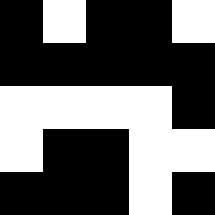[["black", "white", "black", "black", "white"], ["black", "black", "black", "black", "black"], ["white", "white", "white", "white", "black"], ["white", "black", "black", "white", "white"], ["black", "black", "black", "white", "black"]]